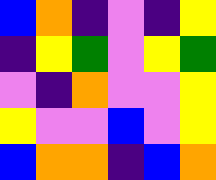[["blue", "orange", "indigo", "violet", "indigo", "yellow"], ["indigo", "yellow", "green", "violet", "yellow", "green"], ["violet", "indigo", "orange", "violet", "violet", "yellow"], ["yellow", "violet", "violet", "blue", "violet", "yellow"], ["blue", "orange", "orange", "indigo", "blue", "orange"]]